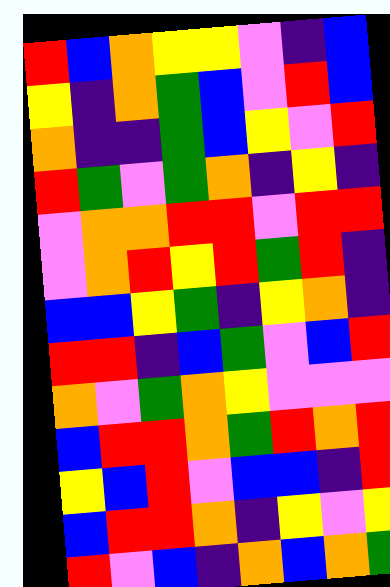[["red", "blue", "orange", "yellow", "yellow", "violet", "indigo", "blue"], ["yellow", "indigo", "orange", "green", "blue", "violet", "red", "blue"], ["orange", "indigo", "indigo", "green", "blue", "yellow", "violet", "red"], ["red", "green", "violet", "green", "orange", "indigo", "yellow", "indigo"], ["violet", "orange", "orange", "red", "red", "violet", "red", "red"], ["violet", "orange", "red", "yellow", "red", "green", "red", "indigo"], ["blue", "blue", "yellow", "green", "indigo", "yellow", "orange", "indigo"], ["red", "red", "indigo", "blue", "green", "violet", "blue", "red"], ["orange", "violet", "green", "orange", "yellow", "violet", "violet", "violet"], ["blue", "red", "red", "orange", "green", "red", "orange", "red"], ["yellow", "blue", "red", "violet", "blue", "blue", "indigo", "red"], ["blue", "red", "red", "orange", "indigo", "yellow", "violet", "yellow"], ["red", "violet", "blue", "indigo", "orange", "blue", "orange", "green"]]